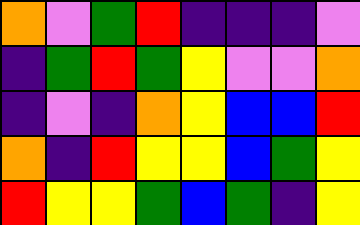[["orange", "violet", "green", "red", "indigo", "indigo", "indigo", "violet"], ["indigo", "green", "red", "green", "yellow", "violet", "violet", "orange"], ["indigo", "violet", "indigo", "orange", "yellow", "blue", "blue", "red"], ["orange", "indigo", "red", "yellow", "yellow", "blue", "green", "yellow"], ["red", "yellow", "yellow", "green", "blue", "green", "indigo", "yellow"]]